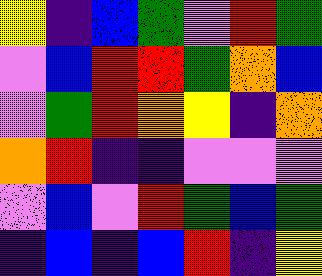[["yellow", "indigo", "blue", "green", "violet", "red", "green"], ["violet", "blue", "red", "red", "green", "orange", "blue"], ["violet", "green", "red", "orange", "yellow", "indigo", "orange"], ["orange", "red", "indigo", "indigo", "violet", "violet", "violet"], ["violet", "blue", "violet", "red", "green", "blue", "green"], ["indigo", "blue", "indigo", "blue", "red", "indigo", "yellow"]]